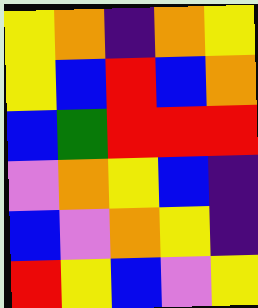[["yellow", "orange", "indigo", "orange", "yellow"], ["yellow", "blue", "red", "blue", "orange"], ["blue", "green", "red", "red", "red"], ["violet", "orange", "yellow", "blue", "indigo"], ["blue", "violet", "orange", "yellow", "indigo"], ["red", "yellow", "blue", "violet", "yellow"]]